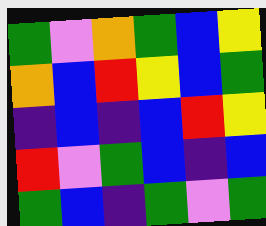[["green", "violet", "orange", "green", "blue", "yellow"], ["orange", "blue", "red", "yellow", "blue", "green"], ["indigo", "blue", "indigo", "blue", "red", "yellow"], ["red", "violet", "green", "blue", "indigo", "blue"], ["green", "blue", "indigo", "green", "violet", "green"]]